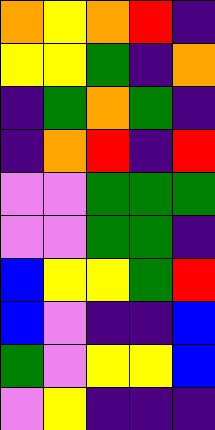[["orange", "yellow", "orange", "red", "indigo"], ["yellow", "yellow", "green", "indigo", "orange"], ["indigo", "green", "orange", "green", "indigo"], ["indigo", "orange", "red", "indigo", "red"], ["violet", "violet", "green", "green", "green"], ["violet", "violet", "green", "green", "indigo"], ["blue", "yellow", "yellow", "green", "red"], ["blue", "violet", "indigo", "indigo", "blue"], ["green", "violet", "yellow", "yellow", "blue"], ["violet", "yellow", "indigo", "indigo", "indigo"]]